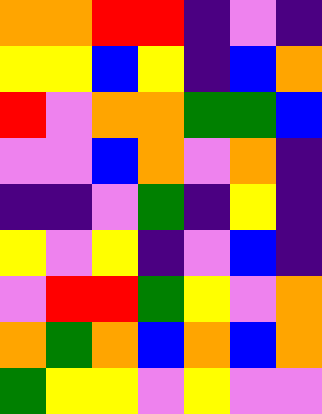[["orange", "orange", "red", "red", "indigo", "violet", "indigo"], ["yellow", "yellow", "blue", "yellow", "indigo", "blue", "orange"], ["red", "violet", "orange", "orange", "green", "green", "blue"], ["violet", "violet", "blue", "orange", "violet", "orange", "indigo"], ["indigo", "indigo", "violet", "green", "indigo", "yellow", "indigo"], ["yellow", "violet", "yellow", "indigo", "violet", "blue", "indigo"], ["violet", "red", "red", "green", "yellow", "violet", "orange"], ["orange", "green", "orange", "blue", "orange", "blue", "orange"], ["green", "yellow", "yellow", "violet", "yellow", "violet", "violet"]]